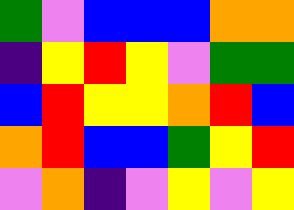[["green", "violet", "blue", "blue", "blue", "orange", "orange"], ["indigo", "yellow", "red", "yellow", "violet", "green", "green"], ["blue", "red", "yellow", "yellow", "orange", "red", "blue"], ["orange", "red", "blue", "blue", "green", "yellow", "red"], ["violet", "orange", "indigo", "violet", "yellow", "violet", "yellow"]]